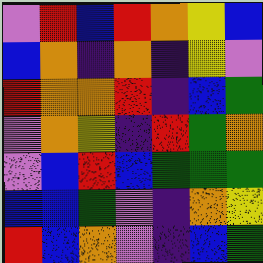[["violet", "red", "blue", "red", "orange", "yellow", "blue"], ["blue", "orange", "indigo", "orange", "indigo", "yellow", "violet"], ["red", "orange", "orange", "red", "indigo", "blue", "green"], ["violet", "orange", "yellow", "indigo", "red", "green", "orange"], ["violet", "blue", "red", "blue", "green", "green", "green"], ["blue", "blue", "green", "violet", "indigo", "orange", "yellow"], ["red", "blue", "orange", "violet", "indigo", "blue", "green"]]